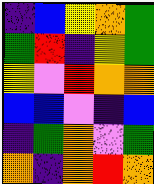[["indigo", "blue", "yellow", "orange", "green"], ["green", "red", "indigo", "yellow", "green"], ["yellow", "violet", "red", "orange", "orange"], ["blue", "blue", "violet", "indigo", "blue"], ["indigo", "green", "orange", "violet", "green"], ["orange", "indigo", "orange", "red", "orange"]]